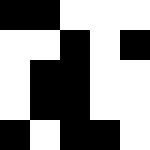[["black", "black", "white", "white", "white"], ["white", "white", "black", "white", "black"], ["white", "black", "black", "white", "white"], ["white", "black", "black", "white", "white"], ["black", "white", "black", "black", "white"]]